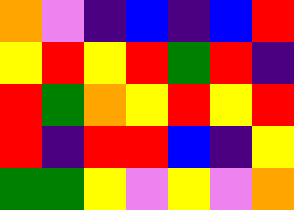[["orange", "violet", "indigo", "blue", "indigo", "blue", "red"], ["yellow", "red", "yellow", "red", "green", "red", "indigo"], ["red", "green", "orange", "yellow", "red", "yellow", "red"], ["red", "indigo", "red", "red", "blue", "indigo", "yellow"], ["green", "green", "yellow", "violet", "yellow", "violet", "orange"]]